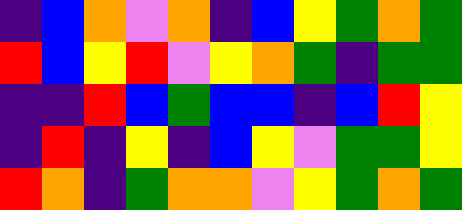[["indigo", "blue", "orange", "violet", "orange", "indigo", "blue", "yellow", "green", "orange", "green"], ["red", "blue", "yellow", "red", "violet", "yellow", "orange", "green", "indigo", "green", "green"], ["indigo", "indigo", "red", "blue", "green", "blue", "blue", "indigo", "blue", "red", "yellow"], ["indigo", "red", "indigo", "yellow", "indigo", "blue", "yellow", "violet", "green", "green", "yellow"], ["red", "orange", "indigo", "green", "orange", "orange", "violet", "yellow", "green", "orange", "green"]]